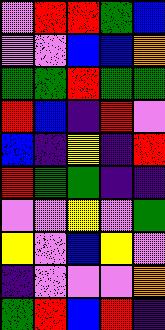[["violet", "red", "red", "green", "blue"], ["violet", "violet", "blue", "blue", "orange"], ["green", "green", "red", "green", "green"], ["red", "blue", "indigo", "red", "violet"], ["blue", "indigo", "yellow", "indigo", "red"], ["red", "green", "green", "indigo", "indigo"], ["violet", "violet", "yellow", "violet", "green"], ["yellow", "violet", "blue", "yellow", "violet"], ["indigo", "violet", "violet", "violet", "orange"], ["green", "red", "blue", "red", "indigo"]]